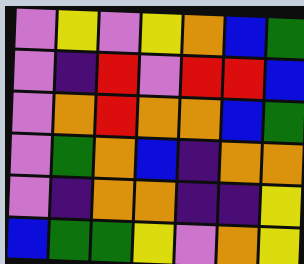[["violet", "yellow", "violet", "yellow", "orange", "blue", "green"], ["violet", "indigo", "red", "violet", "red", "red", "blue"], ["violet", "orange", "red", "orange", "orange", "blue", "green"], ["violet", "green", "orange", "blue", "indigo", "orange", "orange"], ["violet", "indigo", "orange", "orange", "indigo", "indigo", "yellow"], ["blue", "green", "green", "yellow", "violet", "orange", "yellow"]]